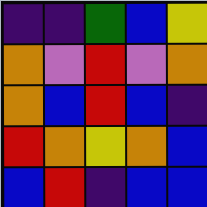[["indigo", "indigo", "green", "blue", "yellow"], ["orange", "violet", "red", "violet", "orange"], ["orange", "blue", "red", "blue", "indigo"], ["red", "orange", "yellow", "orange", "blue"], ["blue", "red", "indigo", "blue", "blue"]]